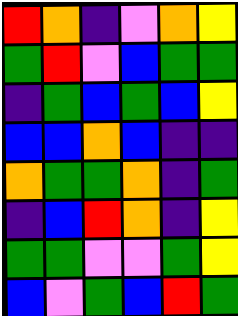[["red", "orange", "indigo", "violet", "orange", "yellow"], ["green", "red", "violet", "blue", "green", "green"], ["indigo", "green", "blue", "green", "blue", "yellow"], ["blue", "blue", "orange", "blue", "indigo", "indigo"], ["orange", "green", "green", "orange", "indigo", "green"], ["indigo", "blue", "red", "orange", "indigo", "yellow"], ["green", "green", "violet", "violet", "green", "yellow"], ["blue", "violet", "green", "blue", "red", "green"]]